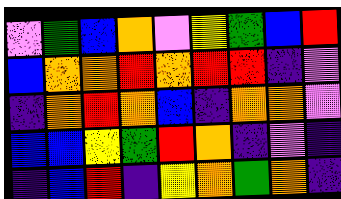[["violet", "green", "blue", "orange", "violet", "yellow", "green", "blue", "red"], ["blue", "orange", "orange", "red", "orange", "red", "red", "indigo", "violet"], ["indigo", "orange", "red", "orange", "blue", "indigo", "orange", "orange", "violet"], ["blue", "blue", "yellow", "green", "red", "orange", "indigo", "violet", "indigo"], ["indigo", "blue", "red", "indigo", "yellow", "orange", "green", "orange", "indigo"]]